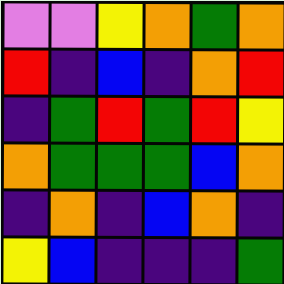[["violet", "violet", "yellow", "orange", "green", "orange"], ["red", "indigo", "blue", "indigo", "orange", "red"], ["indigo", "green", "red", "green", "red", "yellow"], ["orange", "green", "green", "green", "blue", "orange"], ["indigo", "orange", "indigo", "blue", "orange", "indigo"], ["yellow", "blue", "indigo", "indigo", "indigo", "green"]]